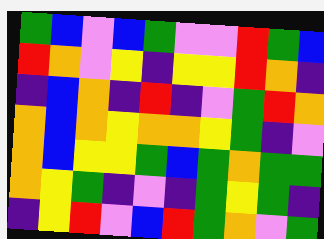[["green", "blue", "violet", "blue", "green", "violet", "violet", "red", "green", "blue"], ["red", "orange", "violet", "yellow", "indigo", "yellow", "yellow", "red", "orange", "indigo"], ["indigo", "blue", "orange", "indigo", "red", "indigo", "violet", "green", "red", "orange"], ["orange", "blue", "orange", "yellow", "orange", "orange", "yellow", "green", "indigo", "violet"], ["orange", "blue", "yellow", "yellow", "green", "blue", "green", "orange", "green", "green"], ["orange", "yellow", "green", "indigo", "violet", "indigo", "green", "yellow", "green", "indigo"], ["indigo", "yellow", "red", "violet", "blue", "red", "green", "orange", "violet", "green"]]